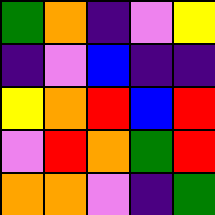[["green", "orange", "indigo", "violet", "yellow"], ["indigo", "violet", "blue", "indigo", "indigo"], ["yellow", "orange", "red", "blue", "red"], ["violet", "red", "orange", "green", "red"], ["orange", "orange", "violet", "indigo", "green"]]